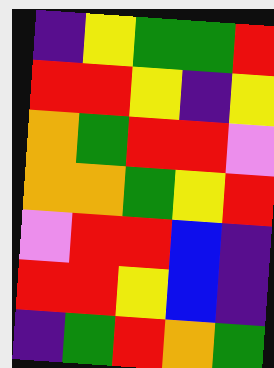[["indigo", "yellow", "green", "green", "red"], ["red", "red", "yellow", "indigo", "yellow"], ["orange", "green", "red", "red", "violet"], ["orange", "orange", "green", "yellow", "red"], ["violet", "red", "red", "blue", "indigo"], ["red", "red", "yellow", "blue", "indigo"], ["indigo", "green", "red", "orange", "green"]]